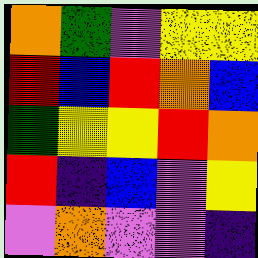[["orange", "green", "violet", "yellow", "yellow"], ["red", "blue", "red", "orange", "blue"], ["green", "yellow", "yellow", "red", "orange"], ["red", "indigo", "blue", "violet", "yellow"], ["violet", "orange", "violet", "violet", "indigo"]]